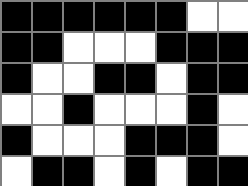[["black", "black", "black", "black", "black", "black", "white", "white"], ["black", "black", "white", "white", "white", "black", "black", "black"], ["black", "white", "white", "black", "black", "white", "black", "black"], ["white", "white", "black", "white", "white", "white", "black", "white"], ["black", "white", "white", "white", "black", "black", "black", "white"], ["white", "black", "black", "white", "black", "white", "black", "black"]]